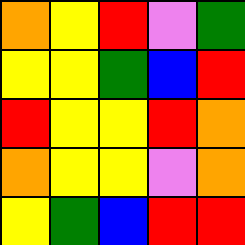[["orange", "yellow", "red", "violet", "green"], ["yellow", "yellow", "green", "blue", "red"], ["red", "yellow", "yellow", "red", "orange"], ["orange", "yellow", "yellow", "violet", "orange"], ["yellow", "green", "blue", "red", "red"]]